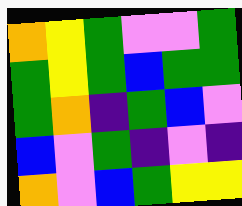[["orange", "yellow", "green", "violet", "violet", "green"], ["green", "yellow", "green", "blue", "green", "green"], ["green", "orange", "indigo", "green", "blue", "violet"], ["blue", "violet", "green", "indigo", "violet", "indigo"], ["orange", "violet", "blue", "green", "yellow", "yellow"]]